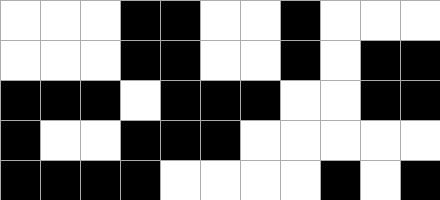[["white", "white", "white", "black", "black", "white", "white", "black", "white", "white", "white"], ["white", "white", "white", "black", "black", "white", "white", "black", "white", "black", "black"], ["black", "black", "black", "white", "black", "black", "black", "white", "white", "black", "black"], ["black", "white", "white", "black", "black", "black", "white", "white", "white", "white", "white"], ["black", "black", "black", "black", "white", "white", "white", "white", "black", "white", "black"]]